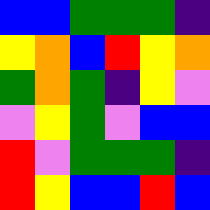[["blue", "blue", "green", "green", "green", "indigo"], ["yellow", "orange", "blue", "red", "yellow", "orange"], ["green", "orange", "green", "indigo", "yellow", "violet"], ["violet", "yellow", "green", "violet", "blue", "blue"], ["red", "violet", "green", "green", "green", "indigo"], ["red", "yellow", "blue", "blue", "red", "blue"]]